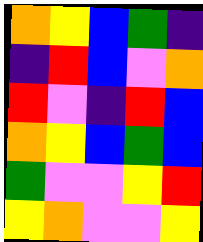[["orange", "yellow", "blue", "green", "indigo"], ["indigo", "red", "blue", "violet", "orange"], ["red", "violet", "indigo", "red", "blue"], ["orange", "yellow", "blue", "green", "blue"], ["green", "violet", "violet", "yellow", "red"], ["yellow", "orange", "violet", "violet", "yellow"]]